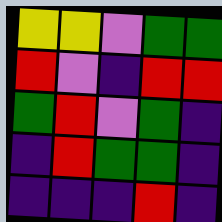[["yellow", "yellow", "violet", "green", "green"], ["red", "violet", "indigo", "red", "red"], ["green", "red", "violet", "green", "indigo"], ["indigo", "red", "green", "green", "indigo"], ["indigo", "indigo", "indigo", "red", "indigo"]]